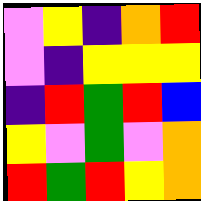[["violet", "yellow", "indigo", "orange", "red"], ["violet", "indigo", "yellow", "yellow", "yellow"], ["indigo", "red", "green", "red", "blue"], ["yellow", "violet", "green", "violet", "orange"], ["red", "green", "red", "yellow", "orange"]]